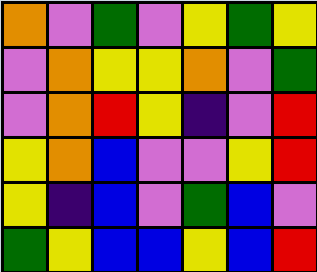[["orange", "violet", "green", "violet", "yellow", "green", "yellow"], ["violet", "orange", "yellow", "yellow", "orange", "violet", "green"], ["violet", "orange", "red", "yellow", "indigo", "violet", "red"], ["yellow", "orange", "blue", "violet", "violet", "yellow", "red"], ["yellow", "indigo", "blue", "violet", "green", "blue", "violet"], ["green", "yellow", "blue", "blue", "yellow", "blue", "red"]]